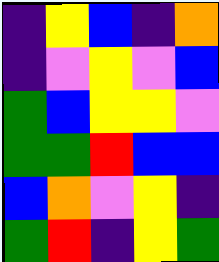[["indigo", "yellow", "blue", "indigo", "orange"], ["indigo", "violet", "yellow", "violet", "blue"], ["green", "blue", "yellow", "yellow", "violet"], ["green", "green", "red", "blue", "blue"], ["blue", "orange", "violet", "yellow", "indigo"], ["green", "red", "indigo", "yellow", "green"]]